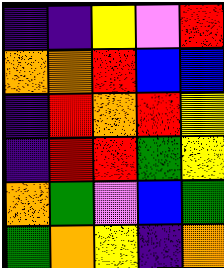[["indigo", "indigo", "yellow", "violet", "red"], ["orange", "orange", "red", "blue", "blue"], ["indigo", "red", "orange", "red", "yellow"], ["indigo", "red", "red", "green", "yellow"], ["orange", "green", "violet", "blue", "green"], ["green", "orange", "yellow", "indigo", "orange"]]